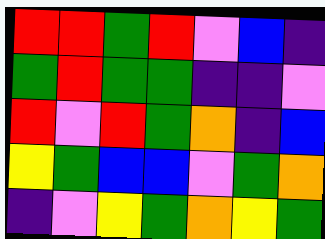[["red", "red", "green", "red", "violet", "blue", "indigo"], ["green", "red", "green", "green", "indigo", "indigo", "violet"], ["red", "violet", "red", "green", "orange", "indigo", "blue"], ["yellow", "green", "blue", "blue", "violet", "green", "orange"], ["indigo", "violet", "yellow", "green", "orange", "yellow", "green"]]